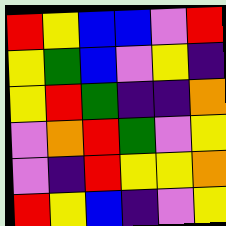[["red", "yellow", "blue", "blue", "violet", "red"], ["yellow", "green", "blue", "violet", "yellow", "indigo"], ["yellow", "red", "green", "indigo", "indigo", "orange"], ["violet", "orange", "red", "green", "violet", "yellow"], ["violet", "indigo", "red", "yellow", "yellow", "orange"], ["red", "yellow", "blue", "indigo", "violet", "yellow"]]